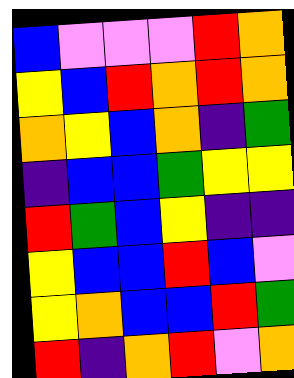[["blue", "violet", "violet", "violet", "red", "orange"], ["yellow", "blue", "red", "orange", "red", "orange"], ["orange", "yellow", "blue", "orange", "indigo", "green"], ["indigo", "blue", "blue", "green", "yellow", "yellow"], ["red", "green", "blue", "yellow", "indigo", "indigo"], ["yellow", "blue", "blue", "red", "blue", "violet"], ["yellow", "orange", "blue", "blue", "red", "green"], ["red", "indigo", "orange", "red", "violet", "orange"]]